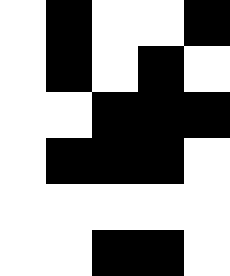[["white", "black", "white", "white", "black"], ["white", "black", "white", "black", "white"], ["white", "white", "black", "black", "black"], ["white", "black", "black", "black", "white"], ["white", "white", "white", "white", "white"], ["white", "white", "black", "black", "white"]]